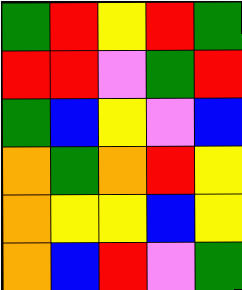[["green", "red", "yellow", "red", "green"], ["red", "red", "violet", "green", "red"], ["green", "blue", "yellow", "violet", "blue"], ["orange", "green", "orange", "red", "yellow"], ["orange", "yellow", "yellow", "blue", "yellow"], ["orange", "blue", "red", "violet", "green"]]